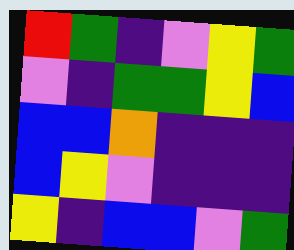[["red", "green", "indigo", "violet", "yellow", "green"], ["violet", "indigo", "green", "green", "yellow", "blue"], ["blue", "blue", "orange", "indigo", "indigo", "indigo"], ["blue", "yellow", "violet", "indigo", "indigo", "indigo"], ["yellow", "indigo", "blue", "blue", "violet", "green"]]